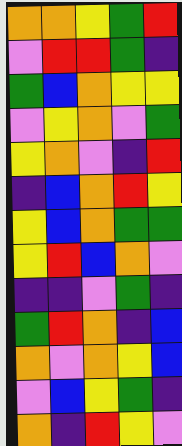[["orange", "orange", "yellow", "green", "red"], ["violet", "red", "red", "green", "indigo"], ["green", "blue", "orange", "yellow", "yellow"], ["violet", "yellow", "orange", "violet", "green"], ["yellow", "orange", "violet", "indigo", "red"], ["indigo", "blue", "orange", "red", "yellow"], ["yellow", "blue", "orange", "green", "green"], ["yellow", "red", "blue", "orange", "violet"], ["indigo", "indigo", "violet", "green", "indigo"], ["green", "red", "orange", "indigo", "blue"], ["orange", "violet", "orange", "yellow", "blue"], ["violet", "blue", "yellow", "green", "indigo"], ["orange", "indigo", "red", "yellow", "violet"]]